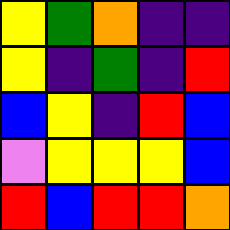[["yellow", "green", "orange", "indigo", "indigo"], ["yellow", "indigo", "green", "indigo", "red"], ["blue", "yellow", "indigo", "red", "blue"], ["violet", "yellow", "yellow", "yellow", "blue"], ["red", "blue", "red", "red", "orange"]]